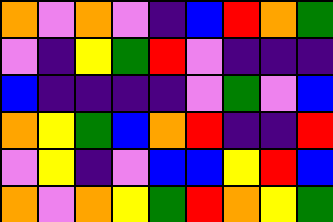[["orange", "violet", "orange", "violet", "indigo", "blue", "red", "orange", "green"], ["violet", "indigo", "yellow", "green", "red", "violet", "indigo", "indigo", "indigo"], ["blue", "indigo", "indigo", "indigo", "indigo", "violet", "green", "violet", "blue"], ["orange", "yellow", "green", "blue", "orange", "red", "indigo", "indigo", "red"], ["violet", "yellow", "indigo", "violet", "blue", "blue", "yellow", "red", "blue"], ["orange", "violet", "orange", "yellow", "green", "red", "orange", "yellow", "green"]]